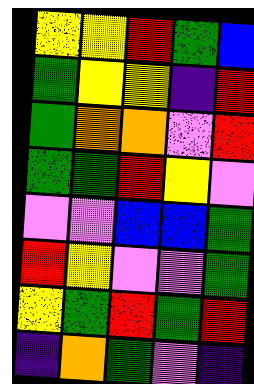[["yellow", "yellow", "red", "green", "blue"], ["green", "yellow", "yellow", "indigo", "red"], ["green", "orange", "orange", "violet", "red"], ["green", "green", "red", "yellow", "violet"], ["violet", "violet", "blue", "blue", "green"], ["red", "yellow", "violet", "violet", "green"], ["yellow", "green", "red", "green", "red"], ["indigo", "orange", "green", "violet", "indigo"]]